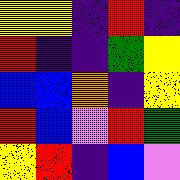[["yellow", "yellow", "indigo", "red", "indigo"], ["red", "indigo", "indigo", "green", "yellow"], ["blue", "blue", "orange", "indigo", "yellow"], ["red", "blue", "violet", "red", "green"], ["yellow", "red", "indigo", "blue", "violet"]]